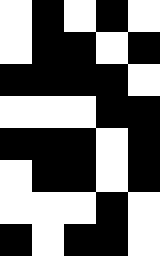[["white", "black", "white", "black", "white"], ["white", "black", "black", "white", "black"], ["black", "black", "black", "black", "white"], ["white", "white", "white", "black", "black"], ["black", "black", "black", "white", "black"], ["white", "black", "black", "white", "black"], ["white", "white", "white", "black", "white"], ["black", "white", "black", "black", "white"]]